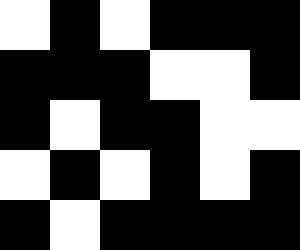[["white", "black", "white", "black", "black", "black"], ["black", "black", "black", "white", "white", "black"], ["black", "white", "black", "black", "white", "white"], ["white", "black", "white", "black", "white", "black"], ["black", "white", "black", "black", "black", "black"]]